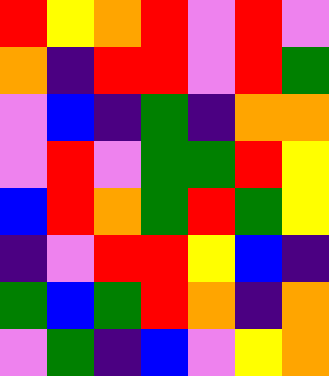[["red", "yellow", "orange", "red", "violet", "red", "violet"], ["orange", "indigo", "red", "red", "violet", "red", "green"], ["violet", "blue", "indigo", "green", "indigo", "orange", "orange"], ["violet", "red", "violet", "green", "green", "red", "yellow"], ["blue", "red", "orange", "green", "red", "green", "yellow"], ["indigo", "violet", "red", "red", "yellow", "blue", "indigo"], ["green", "blue", "green", "red", "orange", "indigo", "orange"], ["violet", "green", "indigo", "blue", "violet", "yellow", "orange"]]